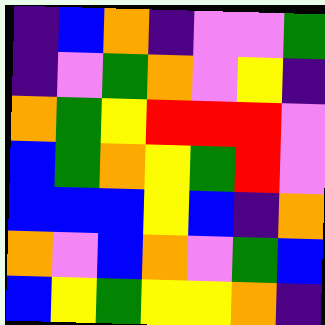[["indigo", "blue", "orange", "indigo", "violet", "violet", "green"], ["indigo", "violet", "green", "orange", "violet", "yellow", "indigo"], ["orange", "green", "yellow", "red", "red", "red", "violet"], ["blue", "green", "orange", "yellow", "green", "red", "violet"], ["blue", "blue", "blue", "yellow", "blue", "indigo", "orange"], ["orange", "violet", "blue", "orange", "violet", "green", "blue"], ["blue", "yellow", "green", "yellow", "yellow", "orange", "indigo"]]